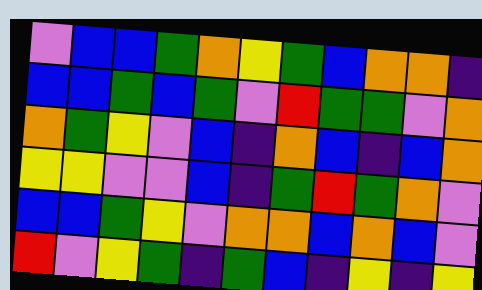[["violet", "blue", "blue", "green", "orange", "yellow", "green", "blue", "orange", "orange", "indigo"], ["blue", "blue", "green", "blue", "green", "violet", "red", "green", "green", "violet", "orange"], ["orange", "green", "yellow", "violet", "blue", "indigo", "orange", "blue", "indigo", "blue", "orange"], ["yellow", "yellow", "violet", "violet", "blue", "indigo", "green", "red", "green", "orange", "violet"], ["blue", "blue", "green", "yellow", "violet", "orange", "orange", "blue", "orange", "blue", "violet"], ["red", "violet", "yellow", "green", "indigo", "green", "blue", "indigo", "yellow", "indigo", "yellow"]]